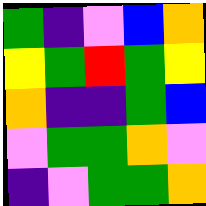[["green", "indigo", "violet", "blue", "orange"], ["yellow", "green", "red", "green", "yellow"], ["orange", "indigo", "indigo", "green", "blue"], ["violet", "green", "green", "orange", "violet"], ["indigo", "violet", "green", "green", "orange"]]